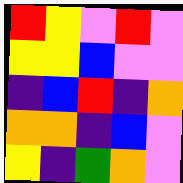[["red", "yellow", "violet", "red", "violet"], ["yellow", "yellow", "blue", "violet", "violet"], ["indigo", "blue", "red", "indigo", "orange"], ["orange", "orange", "indigo", "blue", "violet"], ["yellow", "indigo", "green", "orange", "violet"]]